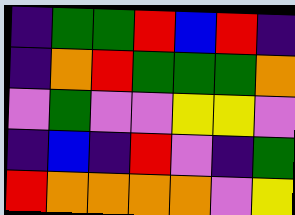[["indigo", "green", "green", "red", "blue", "red", "indigo"], ["indigo", "orange", "red", "green", "green", "green", "orange"], ["violet", "green", "violet", "violet", "yellow", "yellow", "violet"], ["indigo", "blue", "indigo", "red", "violet", "indigo", "green"], ["red", "orange", "orange", "orange", "orange", "violet", "yellow"]]